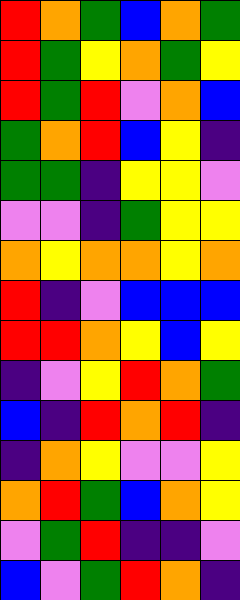[["red", "orange", "green", "blue", "orange", "green"], ["red", "green", "yellow", "orange", "green", "yellow"], ["red", "green", "red", "violet", "orange", "blue"], ["green", "orange", "red", "blue", "yellow", "indigo"], ["green", "green", "indigo", "yellow", "yellow", "violet"], ["violet", "violet", "indigo", "green", "yellow", "yellow"], ["orange", "yellow", "orange", "orange", "yellow", "orange"], ["red", "indigo", "violet", "blue", "blue", "blue"], ["red", "red", "orange", "yellow", "blue", "yellow"], ["indigo", "violet", "yellow", "red", "orange", "green"], ["blue", "indigo", "red", "orange", "red", "indigo"], ["indigo", "orange", "yellow", "violet", "violet", "yellow"], ["orange", "red", "green", "blue", "orange", "yellow"], ["violet", "green", "red", "indigo", "indigo", "violet"], ["blue", "violet", "green", "red", "orange", "indigo"]]